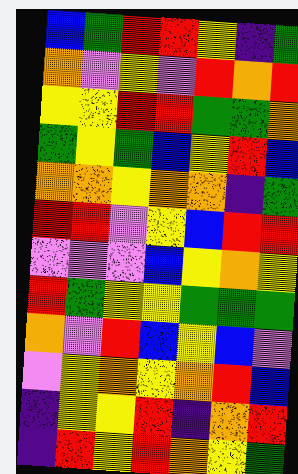[["blue", "green", "red", "red", "yellow", "indigo", "green"], ["orange", "violet", "yellow", "violet", "red", "orange", "red"], ["yellow", "yellow", "red", "red", "green", "green", "orange"], ["green", "yellow", "green", "blue", "yellow", "red", "blue"], ["orange", "orange", "yellow", "orange", "orange", "indigo", "green"], ["red", "red", "violet", "yellow", "blue", "red", "red"], ["violet", "violet", "violet", "blue", "yellow", "orange", "yellow"], ["red", "green", "yellow", "yellow", "green", "green", "green"], ["orange", "violet", "red", "blue", "yellow", "blue", "violet"], ["violet", "yellow", "orange", "yellow", "orange", "red", "blue"], ["indigo", "yellow", "yellow", "red", "indigo", "orange", "red"], ["indigo", "red", "yellow", "red", "orange", "yellow", "green"]]